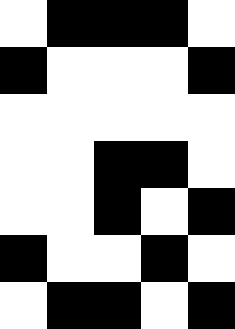[["white", "black", "black", "black", "white"], ["black", "white", "white", "white", "black"], ["white", "white", "white", "white", "white"], ["white", "white", "black", "black", "white"], ["white", "white", "black", "white", "black"], ["black", "white", "white", "black", "white"], ["white", "black", "black", "white", "black"]]